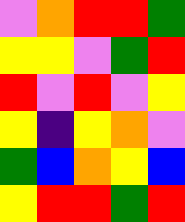[["violet", "orange", "red", "red", "green"], ["yellow", "yellow", "violet", "green", "red"], ["red", "violet", "red", "violet", "yellow"], ["yellow", "indigo", "yellow", "orange", "violet"], ["green", "blue", "orange", "yellow", "blue"], ["yellow", "red", "red", "green", "red"]]